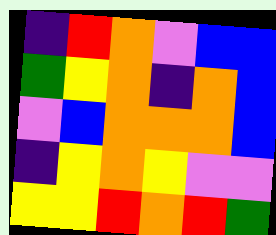[["indigo", "red", "orange", "violet", "blue", "blue"], ["green", "yellow", "orange", "indigo", "orange", "blue"], ["violet", "blue", "orange", "orange", "orange", "blue"], ["indigo", "yellow", "orange", "yellow", "violet", "violet"], ["yellow", "yellow", "red", "orange", "red", "green"]]